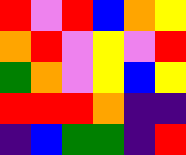[["red", "violet", "red", "blue", "orange", "yellow"], ["orange", "red", "violet", "yellow", "violet", "red"], ["green", "orange", "violet", "yellow", "blue", "yellow"], ["red", "red", "red", "orange", "indigo", "indigo"], ["indigo", "blue", "green", "green", "indigo", "red"]]